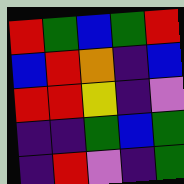[["red", "green", "blue", "green", "red"], ["blue", "red", "orange", "indigo", "blue"], ["red", "red", "yellow", "indigo", "violet"], ["indigo", "indigo", "green", "blue", "green"], ["indigo", "red", "violet", "indigo", "green"]]